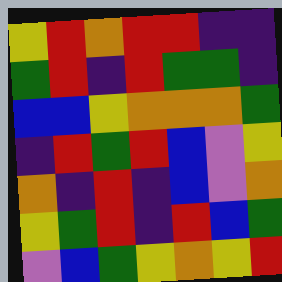[["yellow", "red", "orange", "red", "red", "indigo", "indigo"], ["green", "red", "indigo", "red", "green", "green", "indigo"], ["blue", "blue", "yellow", "orange", "orange", "orange", "green"], ["indigo", "red", "green", "red", "blue", "violet", "yellow"], ["orange", "indigo", "red", "indigo", "blue", "violet", "orange"], ["yellow", "green", "red", "indigo", "red", "blue", "green"], ["violet", "blue", "green", "yellow", "orange", "yellow", "red"]]